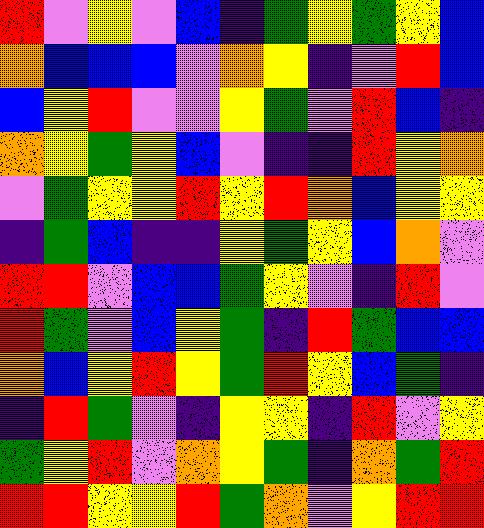[["red", "violet", "yellow", "violet", "blue", "indigo", "green", "yellow", "green", "yellow", "blue"], ["orange", "blue", "blue", "blue", "violet", "orange", "yellow", "indigo", "violet", "red", "blue"], ["blue", "yellow", "red", "violet", "violet", "yellow", "green", "violet", "red", "blue", "indigo"], ["orange", "yellow", "green", "yellow", "blue", "violet", "indigo", "indigo", "red", "yellow", "orange"], ["violet", "green", "yellow", "yellow", "red", "yellow", "red", "orange", "blue", "yellow", "yellow"], ["indigo", "green", "blue", "indigo", "indigo", "yellow", "green", "yellow", "blue", "orange", "violet"], ["red", "red", "violet", "blue", "blue", "green", "yellow", "violet", "indigo", "red", "violet"], ["red", "green", "violet", "blue", "yellow", "green", "indigo", "red", "green", "blue", "blue"], ["orange", "blue", "yellow", "red", "yellow", "green", "red", "yellow", "blue", "green", "indigo"], ["indigo", "red", "green", "violet", "indigo", "yellow", "yellow", "indigo", "red", "violet", "yellow"], ["green", "yellow", "red", "violet", "orange", "yellow", "green", "indigo", "orange", "green", "red"], ["red", "red", "yellow", "yellow", "red", "green", "orange", "violet", "yellow", "red", "red"]]